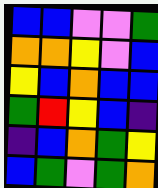[["blue", "blue", "violet", "violet", "green"], ["orange", "orange", "yellow", "violet", "blue"], ["yellow", "blue", "orange", "blue", "blue"], ["green", "red", "yellow", "blue", "indigo"], ["indigo", "blue", "orange", "green", "yellow"], ["blue", "green", "violet", "green", "orange"]]